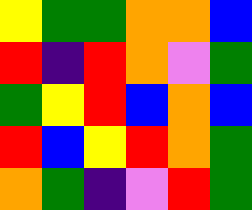[["yellow", "green", "green", "orange", "orange", "blue"], ["red", "indigo", "red", "orange", "violet", "green"], ["green", "yellow", "red", "blue", "orange", "blue"], ["red", "blue", "yellow", "red", "orange", "green"], ["orange", "green", "indigo", "violet", "red", "green"]]